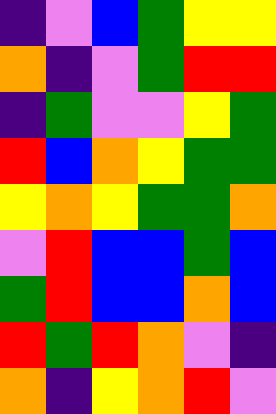[["indigo", "violet", "blue", "green", "yellow", "yellow"], ["orange", "indigo", "violet", "green", "red", "red"], ["indigo", "green", "violet", "violet", "yellow", "green"], ["red", "blue", "orange", "yellow", "green", "green"], ["yellow", "orange", "yellow", "green", "green", "orange"], ["violet", "red", "blue", "blue", "green", "blue"], ["green", "red", "blue", "blue", "orange", "blue"], ["red", "green", "red", "orange", "violet", "indigo"], ["orange", "indigo", "yellow", "orange", "red", "violet"]]